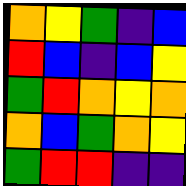[["orange", "yellow", "green", "indigo", "blue"], ["red", "blue", "indigo", "blue", "yellow"], ["green", "red", "orange", "yellow", "orange"], ["orange", "blue", "green", "orange", "yellow"], ["green", "red", "red", "indigo", "indigo"]]